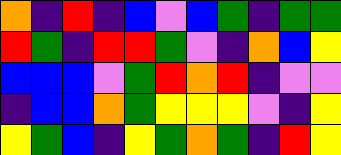[["orange", "indigo", "red", "indigo", "blue", "violet", "blue", "green", "indigo", "green", "green"], ["red", "green", "indigo", "red", "red", "green", "violet", "indigo", "orange", "blue", "yellow"], ["blue", "blue", "blue", "violet", "green", "red", "orange", "red", "indigo", "violet", "violet"], ["indigo", "blue", "blue", "orange", "green", "yellow", "yellow", "yellow", "violet", "indigo", "yellow"], ["yellow", "green", "blue", "indigo", "yellow", "green", "orange", "green", "indigo", "red", "yellow"]]